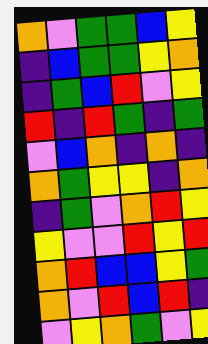[["orange", "violet", "green", "green", "blue", "yellow"], ["indigo", "blue", "green", "green", "yellow", "orange"], ["indigo", "green", "blue", "red", "violet", "yellow"], ["red", "indigo", "red", "green", "indigo", "green"], ["violet", "blue", "orange", "indigo", "orange", "indigo"], ["orange", "green", "yellow", "yellow", "indigo", "orange"], ["indigo", "green", "violet", "orange", "red", "yellow"], ["yellow", "violet", "violet", "red", "yellow", "red"], ["orange", "red", "blue", "blue", "yellow", "green"], ["orange", "violet", "red", "blue", "red", "indigo"], ["violet", "yellow", "orange", "green", "violet", "yellow"]]